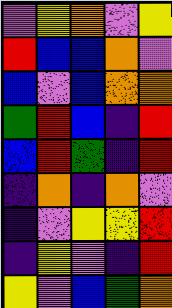[["violet", "yellow", "orange", "violet", "yellow"], ["red", "blue", "blue", "orange", "violet"], ["blue", "violet", "blue", "orange", "orange"], ["green", "red", "blue", "indigo", "red"], ["blue", "red", "green", "indigo", "red"], ["indigo", "orange", "indigo", "orange", "violet"], ["indigo", "violet", "yellow", "yellow", "red"], ["indigo", "yellow", "violet", "indigo", "red"], ["yellow", "violet", "blue", "green", "orange"]]